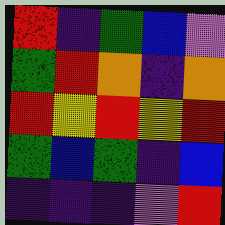[["red", "indigo", "green", "blue", "violet"], ["green", "red", "orange", "indigo", "orange"], ["red", "yellow", "red", "yellow", "red"], ["green", "blue", "green", "indigo", "blue"], ["indigo", "indigo", "indigo", "violet", "red"]]